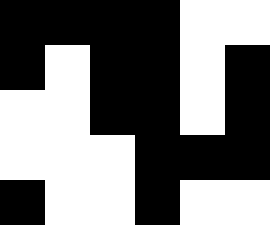[["black", "black", "black", "black", "white", "white"], ["black", "white", "black", "black", "white", "black"], ["white", "white", "black", "black", "white", "black"], ["white", "white", "white", "black", "black", "black"], ["black", "white", "white", "black", "white", "white"]]